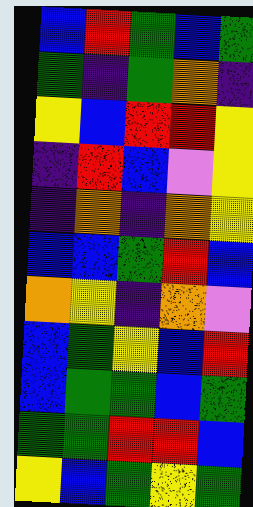[["blue", "red", "green", "blue", "green"], ["green", "indigo", "green", "orange", "indigo"], ["yellow", "blue", "red", "red", "yellow"], ["indigo", "red", "blue", "violet", "yellow"], ["indigo", "orange", "indigo", "orange", "yellow"], ["blue", "blue", "green", "red", "blue"], ["orange", "yellow", "indigo", "orange", "violet"], ["blue", "green", "yellow", "blue", "red"], ["blue", "green", "green", "blue", "green"], ["green", "green", "red", "red", "blue"], ["yellow", "blue", "green", "yellow", "green"]]